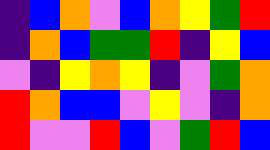[["indigo", "blue", "orange", "violet", "blue", "orange", "yellow", "green", "red"], ["indigo", "orange", "blue", "green", "green", "red", "indigo", "yellow", "blue"], ["violet", "indigo", "yellow", "orange", "yellow", "indigo", "violet", "green", "orange"], ["red", "orange", "blue", "blue", "violet", "yellow", "violet", "indigo", "orange"], ["red", "violet", "violet", "red", "blue", "violet", "green", "red", "blue"]]